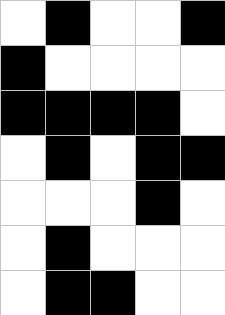[["white", "black", "white", "white", "black"], ["black", "white", "white", "white", "white"], ["black", "black", "black", "black", "white"], ["white", "black", "white", "black", "black"], ["white", "white", "white", "black", "white"], ["white", "black", "white", "white", "white"], ["white", "black", "black", "white", "white"]]